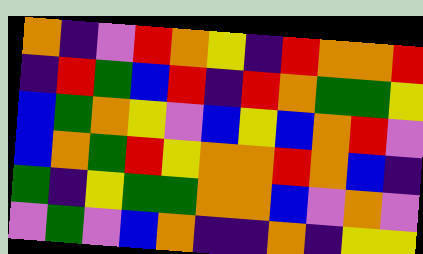[["orange", "indigo", "violet", "red", "orange", "yellow", "indigo", "red", "orange", "orange", "red"], ["indigo", "red", "green", "blue", "red", "indigo", "red", "orange", "green", "green", "yellow"], ["blue", "green", "orange", "yellow", "violet", "blue", "yellow", "blue", "orange", "red", "violet"], ["blue", "orange", "green", "red", "yellow", "orange", "orange", "red", "orange", "blue", "indigo"], ["green", "indigo", "yellow", "green", "green", "orange", "orange", "blue", "violet", "orange", "violet"], ["violet", "green", "violet", "blue", "orange", "indigo", "indigo", "orange", "indigo", "yellow", "yellow"]]